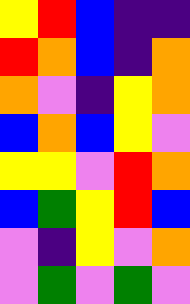[["yellow", "red", "blue", "indigo", "indigo"], ["red", "orange", "blue", "indigo", "orange"], ["orange", "violet", "indigo", "yellow", "orange"], ["blue", "orange", "blue", "yellow", "violet"], ["yellow", "yellow", "violet", "red", "orange"], ["blue", "green", "yellow", "red", "blue"], ["violet", "indigo", "yellow", "violet", "orange"], ["violet", "green", "violet", "green", "violet"]]